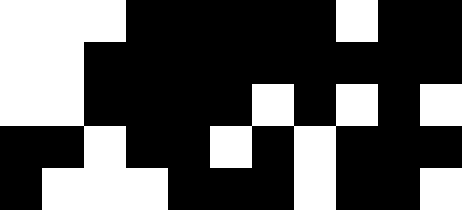[["white", "white", "white", "black", "black", "black", "black", "black", "white", "black", "black"], ["white", "white", "black", "black", "black", "black", "black", "black", "black", "black", "black"], ["white", "white", "black", "black", "black", "black", "white", "black", "white", "black", "white"], ["black", "black", "white", "black", "black", "white", "black", "white", "black", "black", "black"], ["black", "white", "white", "white", "black", "black", "black", "white", "black", "black", "white"]]